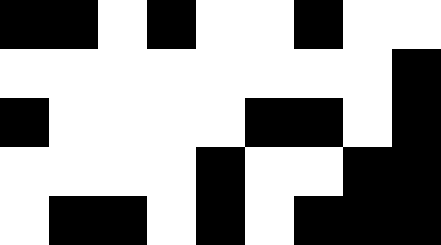[["black", "black", "white", "black", "white", "white", "black", "white", "white"], ["white", "white", "white", "white", "white", "white", "white", "white", "black"], ["black", "white", "white", "white", "white", "black", "black", "white", "black"], ["white", "white", "white", "white", "black", "white", "white", "black", "black"], ["white", "black", "black", "white", "black", "white", "black", "black", "black"]]